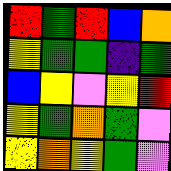[["red", "green", "red", "blue", "orange"], ["yellow", "green", "green", "indigo", "green"], ["blue", "yellow", "violet", "yellow", "red"], ["yellow", "green", "orange", "green", "violet"], ["yellow", "orange", "yellow", "green", "violet"]]